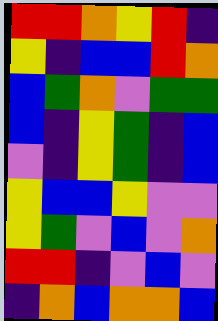[["red", "red", "orange", "yellow", "red", "indigo"], ["yellow", "indigo", "blue", "blue", "red", "orange"], ["blue", "green", "orange", "violet", "green", "green"], ["blue", "indigo", "yellow", "green", "indigo", "blue"], ["violet", "indigo", "yellow", "green", "indigo", "blue"], ["yellow", "blue", "blue", "yellow", "violet", "violet"], ["yellow", "green", "violet", "blue", "violet", "orange"], ["red", "red", "indigo", "violet", "blue", "violet"], ["indigo", "orange", "blue", "orange", "orange", "blue"]]